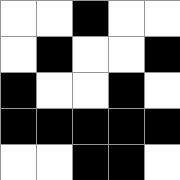[["white", "white", "black", "white", "white"], ["white", "black", "white", "white", "black"], ["black", "white", "white", "black", "white"], ["black", "black", "black", "black", "black"], ["white", "white", "black", "black", "white"]]